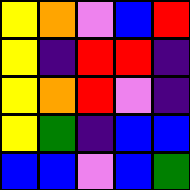[["yellow", "orange", "violet", "blue", "red"], ["yellow", "indigo", "red", "red", "indigo"], ["yellow", "orange", "red", "violet", "indigo"], ["yellow", "green", "indigo", "blue", "blue"], ["blue", "blue", "violet", "blue", "green"]]